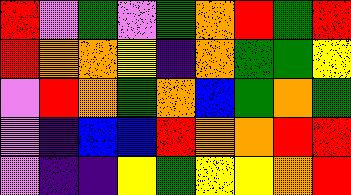[["red", "violet", "green", "violet", "green", "orange", "red", "green", "red"], ["red", "orange", "orange", "yellow", "indigo", "orange", "green", "green", "yellow"], ["violet", "red", "orange", "green", "orange", "blue", "green", "orange", "green"], ["violet", "indigo", "blue", "blue", "red", "orange", "orange", "red", "red"], ["violet", "indigo", "indigo", "yellow", "green", "yellow", "yellow", "orange", "red"]]